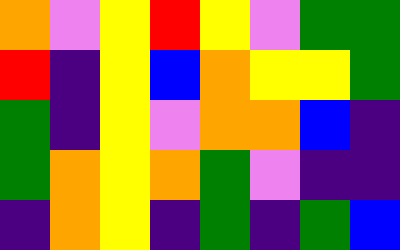[["orange", "violet", "yellow", "red", "yellow", "violet", "green", "green"], ["red", "indigo", "yellow", "blue", "orange", "yellow", "yellow", "green"], ["green", "indigo", "yellow", "violet", "orange", "orange", "blue", "indigo"], ["green", "orange", "yellow", "orange", "green", "violet", "indigo", "indigo"], ["indigo", "orange", "yellow", "indigo", "green", "indigo", "green", "blue"]]